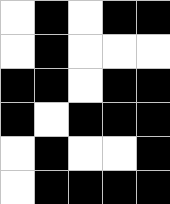[["white", "black", "white", "black", "black"], ["white", "black", "white", "white", "white"], ["black", "black", "white", "black", "black"], ["black", "white", "black", "black", "black"], ["white", "black", "white", "white", "black"], ["white", "black", "black", "black", "black"]]